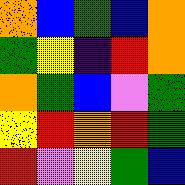[["orange", "blue", "green", "blue", "orange"], ["green", "yellow", "indigo", "red", "orange"], ["orange", "green", "blue", "violet", "green"], ["yellow", "red", "orange", "red", "green"], ["red", "violet", "yellow", "green", "blue"]]